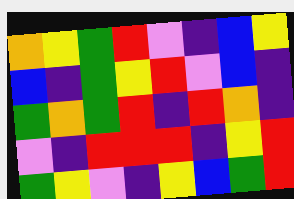[["orange", "yellow", "green", "red", "violet", "indigo", "blue", "yellow"], ["blue", "indigo", "green", "yellow", "red", "violet", "blue", "indigo"], ["green", "orange", "green", "red", "indigo", "red", "orange", "indigo"], ["violet", "indigo", "red", "red", "red", "indigo", "yellow", "red"], ["green", "yellow", "violet", "indigo", "yellow", "blue", "green", "red"]]